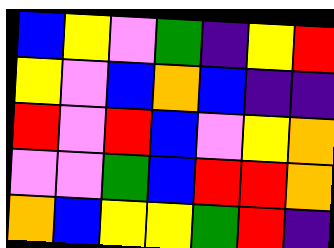[["blue", "yellow", "violet", "green", "indigo", "yellow", "red"], ["yellow", "violet", "blue", "orange", "blue", "indigo", "indigo"], ["red", "violet", "red", "blue", "violet", "yellow", "orange"], ["violet", "violet", "green", "blue", "red", "red", "orange"], ["orange", "blue", "yellow", "yellow", "green", "red", "indigo"]]